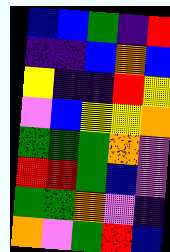[["blue", "blue", "green", "indigo", "red"], ["indigo", "indigo", "blue", "orange", "blue"], ["yellow", "indigo", "indigo", "red", "yellow"], ["violet", "blue", "yellow", "yellow", "orange"], ["green", "green", "green", "orange", "violet"], ["red", "red", "green", "blue", "violet"], ["green", "green", "orange", "violet", "indigo"], ["orange", "violet", "green", "red", "blue"]]